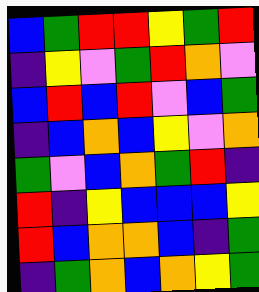[["blue", "green", "red", "red", "yellow", "green", "red"], ["indigo", "yellow", "violet", "green", "red", "orange", "violet"], ["blue", "red", "blue", "red", "violet", "blue", "green"], ["indigo", "blue", "orange", "blue", "yellow", "violet", "orange"], ["green", "violet", "blue", "orange", "green", "red", "indigo"], ["red", "indigo", "yellow", "blue", "blue", "blue", "yellow"], ["red", "blue", "orange", "orange", "blue", "indigo", "green"], ["indigo", "green", "orange", "blue", "orange", "yellow", "green"]]